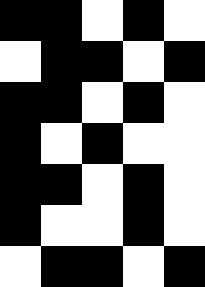[["black", "black", "white", "black", "white"], ["white", "black", "black", "white", "black"], ["black", "black", "white", "black", "white"], ["black", "white", "black", "white", "white"], ["black", "black", "white", "black", "white"], ["black", "white", "white", "black", "white"], ["white", "black", "black", "white", "black"]]